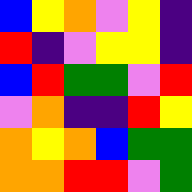[["blue", "yellow", "orange", "violet", "yellow", "indigo"], ["red", "indigo", "violet", "yellow", "yellow", "indigo"], ["blue", "red", "green", "green", "violet", "red"], ["violet", "orange", "indigo", "indigo", "red", "yellow"], ["orange", "yellow", "orange", "blue", "green", "green"], ["orange", "orange", "red", "red", "violet", "green"]]